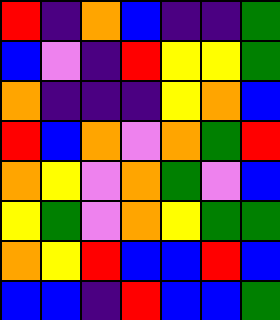[["red", "indigo", "orange", "blue", "indigo", "indigo", "green"], ["blue", "violet", "indigo", "red", "yellow", "yellow", "green"], ["orange", "indigo", "indigo", "indigo", "yellow", "orange", "blue"], ["red", "blue", "orange", "violet", "orange", "green", "red"], ["orange", "yellow", "violet", "orange", "green", "violet", "blue"], ["yellow", "green", "violet", "orange", "yellow", "green", "green"], ["orange", "yellow", "red", "blue", "blue", "red", "blue"], ["blue", "blue", "indigo", "red", "blue", "blue", "green"]]